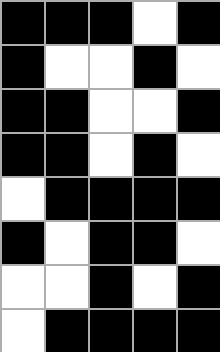[["black", "black", "black", "white", "black"], ["black", "white", "white", "black", "white"], ["black", "black", "white", "white", "black"], ["black", "black", "white", "black", "white"], ["white", "black", "black", "black", "black"], ["black", "white", "black", "black", "white"], ["white", "white", "black", "white", "black"], ["white", "black", "black", "black", "black"]]